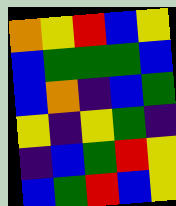[["orange", "yellow", "red", "blue", "yellow"], ["blue", "green", "green", "green", "blue"], ["blue", "orange", "indigo", "blue", "green"], ["yellow", "indigo", "yellow", "green", "indigo"], ["indigo", "blue", "green", "red", "yellow"], ["blue", "green", "red", "blue", "yellow"]]